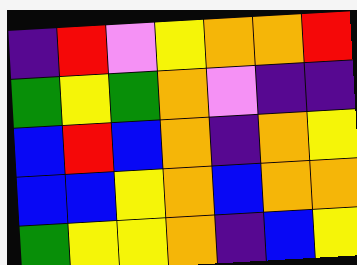[["indigo", "red", "violet", "yellow", "orange", "orange", "red"], ["green", "yellow", "green", "orange", "violet", "indigo", "indigo"], ["blue", "red", "blue", "orange", "indigo", "orange", "yellow"], ["blue", "blue", "yellow", "orange", "blue", "orange", "orange"], ["green", "yellow", "yellow", "orange", "indigo", "blue", "yellow"]]